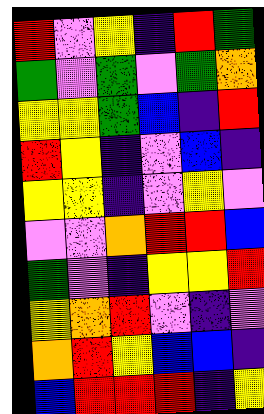[["red", "violet", "yellow", "indigo", "red", "green"], ["green", "violet", "green", "violet", "green", "orange"], ["yellow", "yellow", "green", "blue", "indigo", "red"], ["red", "yellow", "indigo", "violet", "blue", "indigo"], ["yellow", "yellow", "indigo", "violet", "yellow", "violet"], ["violet", "violet", "orange", "red", "red", "blue"], ["green", "violet", "indigo", "yellow", "yellow", "red"], ["yellow", "orange", "red", "violet", "indigo", "violet"], ["orange", "red", "yellow", "blue", "blue", "indigo"], ["blue", "red", "red", "red", "indigo", "yellow"]]